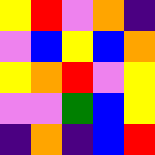[["yellow", "red", "violet", "orange", "indigo"], ["violet", "blue", "yellow", "blue", "orange"], ["yellow", "orange", "red", "violet", "yellow"], ["violet", "violet", "green", "blue", "yellow"], ["indigo", "orange", "indigo", "blue", "red"]]